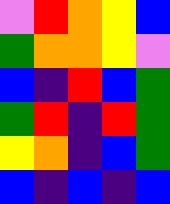[["violet", "red", "orange", "yellow", "blue"], ["green", "orange", "orange", "yellow", "violet"], ["blue", "indigo", "red", "blue", "green"], ["green", "red", "indigo", "red", "green"], ["yellow", "orange", "indigo", "blue", "green"], ["blue", "indigo", "blue", "indigo", "blue"]]